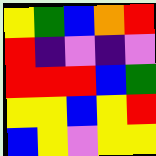[["yellow", "green", "blue", "orange", "red"], ["red", "indigo", "violet", "indigo", "violet"], ["red", "red", "red", "blue", "green"], ["yellow", "yellow", "blue", "yellow", "red"], ["blue", "yellow", "violet", "yellow", "yellow"]]